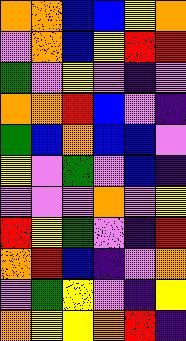[["orange", "orange", "blue", "blue", "yellow", "orange"], ["violet", "orange", "blue", "yellow", "red", "red"], ["green", "violet", "yellow", "violet", "indigo", "violet"], ["orange", "orange", "red", "blue", "violet", "indigo"], ["green", "blue", "orange", "blue", "blue", "violet"], ["yellow", "violet", "green", "violet", "blue", "indigo"], ["violet", "violet", "violet", "orange", "violet", "yellow"], ["red", "yellow", "green", "violet", "indigo", "red"], ["orange", "red", "blue", "indigo", "violet", "orange"], ["violet", "green", "yellow", "violet", "indigo", "yellow"], ["orange", "yellow", "yellow", "orange", "red", "indigo"]]